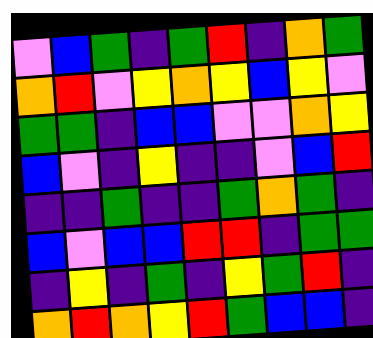[["violet", "blue", "green", "indigo", "green", "red", "indigo", "orange", "green"], ["orange", "red", "violet", "yellow", "orange", "yellow", "blue", "yellow", "violet"], ["green", "green", "indigo", "blue", "blue", "violet", "violet", "orange", "yellow"], ["blue", "violet", "indigo", "yellow", "indigo", "indigo", "violet", "blue", "red"], ["indigo", "indigo", "green", "indigo", "indigo", "green", "orange", "green", "indigo"], ["blue", "violet", "blue", "blue", "red", "red", "indigo", "green", "green"], ["indigo", "yellow", "indigo", "green", "indigo", "yellow", "green", "red", "indigo"], ["orange", "red", "orange", "yellow", "red", "green", "blue", "blue", "indigo"]]